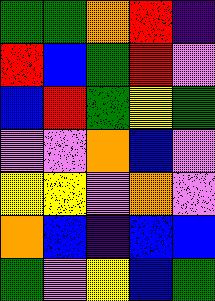[["green", "green", "orange", "red", "indigo"], ["red", "blue", "green", "red", "violet"], ["blue", "red", "green", "yellow", "green"], ["violet", "violet", "orange", "blue", "violet"], ["yellow", "yellow", "violet", "orange", "violet"], ["orange", "blue", "indigo", "blue", "blue"], ["green", "violet", "yellow", "blue", "green"]]